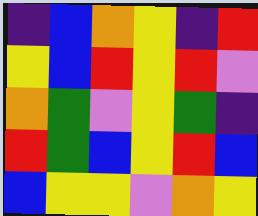[["indigo", "blue", "orange", "yellow", "indigo", "red"], ["yellow", "blue", "red", "yellow", "red", "violet"], ["orange", "green", "violet", "yellow", "green", "indigo"], ["red", "green", "blue", "yellow", "red", "blue"], ["blue", "yellow", "yellow", "violet", "orange", "yellow"]]